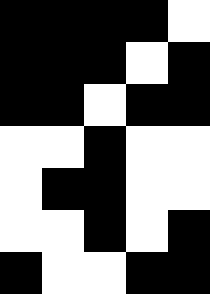[["black", "black", "black", "black", "white"], ["black", "black", "black", "white", "black"], ["black", "black", "white", "black", "black"], ["white", "white", "black", "white", "white"], ["white", "black", "black", "white", "white"], ["white", "white", "black", "white", "black"], ["black", "white", "white", "black", "black"]]